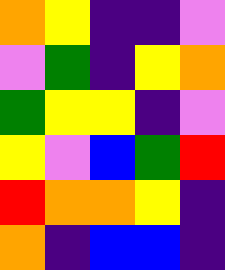[["orange", "yellow", "indigo", "indigo", "violet"], ["violet", "green", "indigo", "yellow", "orange"], ["green", "yellow", "yellow", "indigo", "violet"], ["yellow", "violet", "blue", "green", "red"], ["red", "orange", "orange", "yellow", "indigo"], ["orange", "indigo", "blue", "blue", "indigo"]]